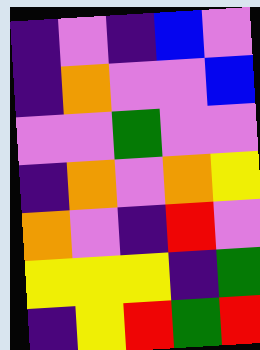[["indigo", "violet", "indigo", "blue", "violet"], ["indigo", "orange", "violet", "violet", "blue"], ["violet", "violet", "green", "violet", "violet"], ["indigo", "orange", "violet", "orange", "yellow"], ["orange", "violet", "indigo", "red", "violet"], ["yellow", "yellow", "yellow", "indigo", "green"], ["indigo", "yellow", "red", "green", "red"]]